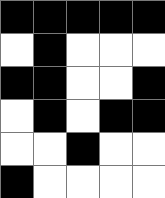[["black", "black", "black", "black", "black"], ["white", "black", "white", "white", "white"], ["black", "black", "white", "white", "black"], ["white", "black", "white", "black", "black"], ["white", "white", "black", "white", "white"], ["black", "white", "white", "white", "white"]]